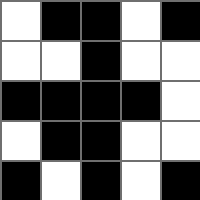[["white", "black", "black", "white", "black"], ["white", "white", "black", "white", "white"], ["black", "black", "black", "black", "white"], ["white", "black", "black", "white", "white"], ["black", "white", "black", "white", "black"]]